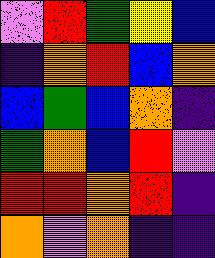[["violet", "red", "green", "yellow", "blue"], ["indigo", "orange", "red", "blue", "orange"], ["blue", "green", "blue", "orange", "indigo"], ["green", "orange", "blue", "red", "violet"], ["red", "red", "orange", "red", "indigo"], ["orange", "violet", "orange", "indigo", "indigo"]]